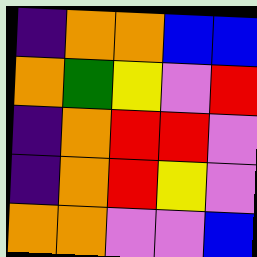[["indigo", "orange", "orange", "blue", "blue"], ["orange", "green", "yellow", "violet", "red"], ["indigo", "orange", "red", "red", "violet"], ["indigo", "orange", "red", "yellow", "violet"], ["orange", "orange", "violet", "violet", "blue"]]